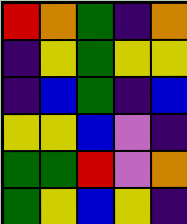[["red", "orange", "green", "indigo", "orange"], ["indigo", "yellow", "green", "yellow", "yellow"], ["indigo", "blue", "green", "indigo", "blue"], ["yellow", "yellow", "blue", "violet", "indigo"], ["green", "green", "red", "violet", "orange"], ["green", "yellow", "blue", "yellow", "indigo"]]